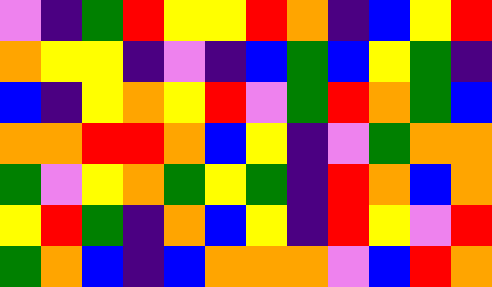[["violet", "indigo", "green", "red", "yellow", "yellow", "red", "orange", "indigo", "blue", "yellow", "red"], ["orange", "yellow", "yellow", "indigo", "violet", "indigo", "blue", "green", "blue", "yellow", "green", "indigo"], ["blue", "indigo", "yellow", "orange", "yellow", "red", "violet", "green", "red", "orange", "green", "blue"], ["orange", "orange", "red", "red", "orange", "blue", "yellow", "indigo", "violet", "green", "orange", "orange"], ["green", "violet", "yellow", "orange", "green", "yellow", "green", "indigo", "red", "orange", "blue", "orange"], ["yellow", "red", "green", "indigo", "orange", "blue", "yellow", "indigo", "red", "yellow", "violet", "red"], ["green", "orange", "blue", "indigo", "blue", "orange", "orange", "orange", "violet", "blue", "red", "orange"]]